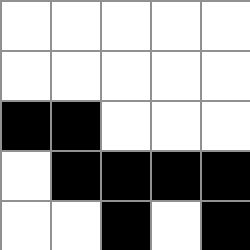[["white", "white", "white", "white", "white"], ["white", "white", "white", "white", "white"], ["black", "black", "white", "white", "white"], ["white", "black", "black", "black", "black"], ["white", "white", "black", "white", "black"]]